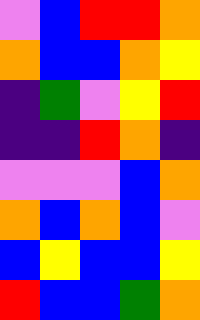[["violet", "blue", "red", "red", "orange"], ["orange", "blue", "blue", "orange", "yellow"], ["indigo", "green", "violet", "yellow", "red"], ["indigo", "indigo", "red", "orange", "indigo"], ["violet", "violet", "violet", "blue", "orange"], ["orange", "blue", "orange", "blue", "violet"], ["blue", "yellow", "blue", "blue", "yellow"], ["red", "blue", "blue", "green", "orange"]]